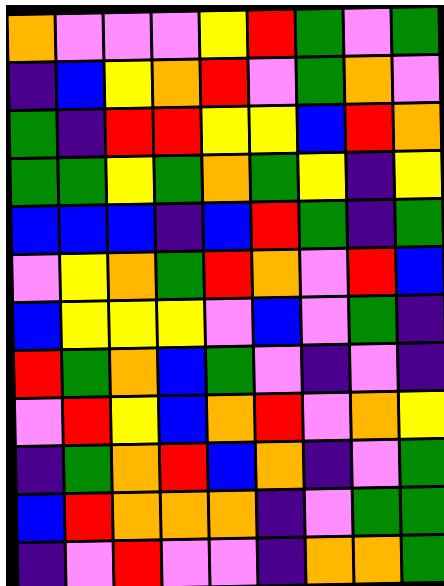[["orange", "violet", "violet", "violet", "yellow", "red", "green", "violet", "green"], ["indigo", "blue", "yellow", "orange", "red", "violet", "green", "orange", "violet"], ["green", "indigo", "red", "red", "yellow", "yellow", "blue", "red", "orange"], ["green", "green", "yellow", "green", "orange", "green", "yellow", "indigo", "yellow"], ["blue", "blue", "blue", "indigo", "blue", "red", "green", "indigo", "green"], ["violet", "yellow", "orange", "green", "red", "orange", "violet", "red", "blue"], ["blue", "yellow", "yellow", "yellow", "violet", "blue", "violet", "green", "indigo"], ["red", "green", "orange", "blue", "green", "violet", "indigo", "violet", "indigo"], ["violet", "red", "yellow", "blue", "orange", "red", "violet", "orange", "yellow"], ["indigo", "green", "orange", "red", "blue", "orange", "indigo", "violet", "green"], ["blue", "red", "orange", "orange", "orange", "indigo", "violet", "green", "green"], ["indigo", "violet", "red", "violet", "violet", "indigo", "orange", "orange", "green"]]